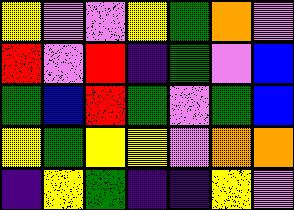[["yellow", "violet", "violet", "yellow", "green", "orange", "violet"], ["red", "violet", "red", "indigo", "green", "violet", "blue"], ["green", "blue", "red", "green", "violet", "green", "blue"], ["yellow", "green", "yellow", "yellow", "violet", "orange", "orange"], ["indigo", "yellow", "green", "indigo", "indigo", "yellow", "violet"]]